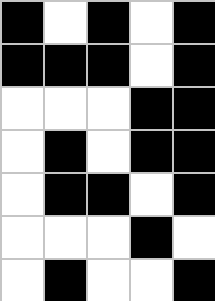[["black", "white", "black", "white", "black"], ["black", "black", "black", "white", "black"], ["white", "white", "white", "black", "black"], ["white", "black", "white", "black", "black"], ["white", "black", "black", "white", "black"], ["white", "white", "white", "black", "white"], ["white", "black", "white", "white", "black"]]